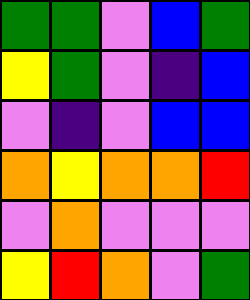[["green", "green", "violet", "blue", "green"], ["yellow", "green", "violet", "indigo", "blue"], ["violet", "indigo", "violet", "blue", "blue"], ["orange", "yellow", "orange", "orange", "red"], ["violet", "orange", "violet", "violet", "violet"], ["yellow", "red", "orange", "violet", "green"]]